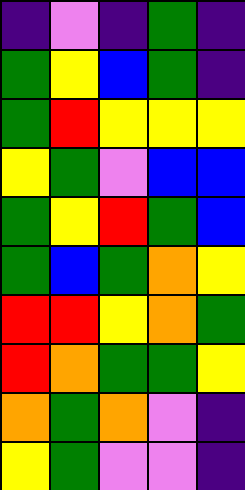[["indigo", "violet", "indigo", "green", "indigo"], ["green", "yellow", "blue", "green", "indigo"], ["green", "red", "yellow", "yellow", "yellow"], ["yellow", "green", "violet", "blue", "blue"], ["green", "yellow", "red", "green", "blue"], ["green", "blue", "green", "orange", "yellow"], ["red", "red", "yellow", "orange", "green"], ["red", "orange", "green", "green", "yellow"], ["orange", "green", "orange", "violet", "indigo"], ["yellow", "green", "violet", "violet", "indigo"]]